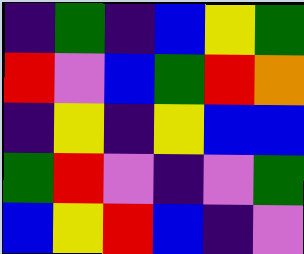[["indigo", "green", "indigo", "blue", "yellow", "green"], ["red", "violet", "blue", "green", "red", "orange"], ["indigo", "yellow", "indigo", "yellow", "blue", "blue"], ["green", "red", "violet", "indigo", "violet", "green"], ["blue", "yellow", "red", "blue", "indigo", "violet"]]